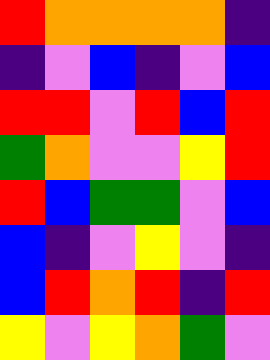[["red", "orange", "orange", "orange", "orange", "indigo"], ["indigo", "violet", "blue", "indigo", "violet", "blue"], ["red", "red", "violet", "red", "blue", "red"], ["green", "orange", "violet", "violet", "yellow", "red"], ["red", "blue", "green", "green", "violet", "blue"], ["blue", "indigo", "violet", "yellow", "violet", "indigo"], ["blue", "red", "orange", "red", "indigo", "red"], ["yellow", "violet", "yellow", "orange", "green", "violet"]]